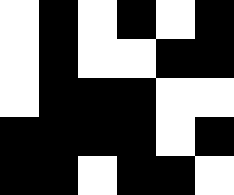[["white", "black", "white", "black", "white", "black"], ["white", "black", "white", "white", "black", "black"], ["white", "black", "black", "black", "white", "white"], ["black", "black", "black", "black", "white", "black"], ["black", "black", "white", "black", "black", "white"]]